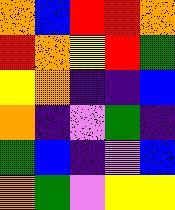[["orange", "blue", "red", "red", "orange"], ["red", "orange", "yellow", "red", "green"], ["yellow", "orange", "indigo", "indigo", "blue"], ["orange", "indigo", "violet", "green", "indigo"], ["green", "blue", "indigo", "violet", "blue"], ["orange", "green", "violet", "yellow", "yellow"]]